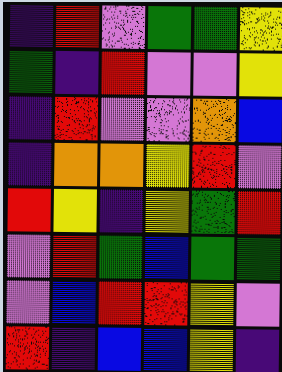[["indigo", "red", "violet", "green", "green", "yellow"], ["green", "indigo", "red", "violet", "violet", "yellow"], ["indigo", "red", "violet", "violet", "orange", "blue"], ["indigo", "orange", "orange", "yellow", "red", "violet"], ["red", "yellow", "indigo", "yellow", "green", "red"], ["violet", "red", "green", "blue", "green", "green"], ["violet", "blue", "red", "red", "yellow", "violet"], ["red", "indigo", "blue", "blue", "yellow", "indigo"]]